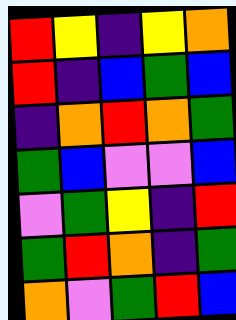[["red", "yellow", "indigo", "yellow", "orange"], ["red", "indigo", "blue", "green", "blue"], ["indigo", "orange", "red", "orange", "green"], ["green", "blue", "violet", "violet", "blue"], ["violet", "green", "yellow", "indigo", "red"], ["green", "red", "orange", "indigo", "green"], ["orange", "violet", "green", "red", "blue"]]